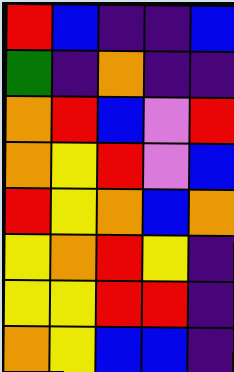[["red", "blue", "indigo", "indigo", "blue"], ["green", "indigo", "orange", "indigo", "indigo"], ["orange", "red", "blue", "violet", "red"], ["orange", "yellow", "red", "violet", "blue"], ["red", "yellow", "orange", "blue", "orange"], ["yellow", "orange", "red", "yellow", "indigo"], ["yellow", "yellow", "red", "red", "indigo"], ["orange", "yellow", "blue", "blue", "indigo"]]